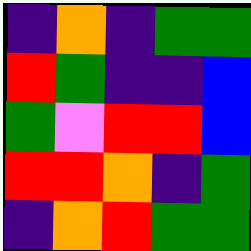[["indigo", "orange", "indigo", "green", "green"], ["red", "green", "indigo", "indigo", "blue"], ["green", "violet", "red", "red", "blue"], ["red", "red", "orange", "indigo", "green"], ["indigo", "orange", "red", "green", "green"]]